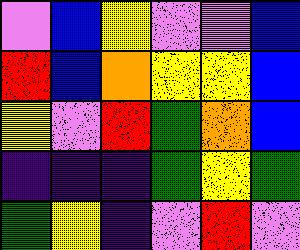[["violet", "blue", "yellow", "violet", "violet", "blue"], ["red", "blue", "orange", "yellow", "yellow", "blue"], ["yellow", "violet", "red", "green", "orange", "blue"], ["indigo", "indigo", "indigo", "green", "yellow", "green"], ["green", "yellow", "indigo", "violet", "red", "violet"]]